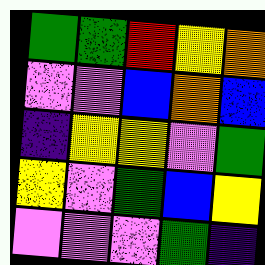[["green", "green", "red", "yellow", "orange"], ["violet", "violet", "blue", "orange", "blue"], ["indigo", "yellow", "yellow", "violet", "green"], ["yellow", "violet", "green", "blue", "yellow"], ["violet", "violet", "violet", "green", "indigo"]]